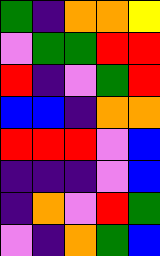[["green", "indigo", "orange", "orange", "yellow"], ["violet", "green", "green", "red", "red"], ["red", "indigo", "violet", "green", "red"], ["blue", "blue", "indigo", "orange", "orange"], ["red", "red", "red", "violet", "blue"], ["indigo", "indigo", "indigo", "violet", "blue"], ["indigo", "orange", "violet", "red", "green"], ["violet", "indigo", "orange", "green", "blue"]]